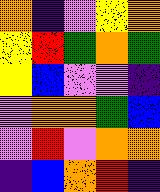[["orange", "indigo", "violet", "yellow", "orange"], ["yellow", "red", "green", "orange", "green"], ["yellow", "blue", "violet", "violet", "indigo"], ["violet", "orange", "orange", "green", "blue"], ["violet", "red", "violet", "orange", "orange"], ["indigo", "blue", "orange", "red", "indigo"]]